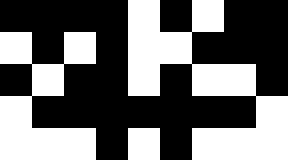[["black", "black", "black", "black", "white", "black", "white", "black", "black"], ["white", "black", "white", "black", "white", "white", "black", "black", "black"], ["black", "white", "black", "black", "white", "black", "white", "white", "black"], ["white", "black", "black", "black", "black", "black", "black", "black", "white"], ["white", "white", "white", "black", "white", "black", "white", "white", "white"]]